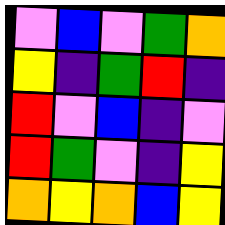[["violet", "blue", "violet", "green", "orange"], ["yellow", "indigo", "green", "red", "indigo"], ["red", "violet", "blue", "indigo", "violet"], ["red", "green", "violet", "indigo", "yellow"], ["orange", "yellow", "orange", "blue", "yellow"]]